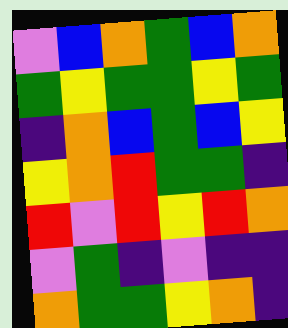[["violet", "blue", "orange", "green", "blue", "orange"], ["green", "yellow", "green", "green", "yellow", "green"], ["indigo", "orange", "blue", "green", "blue", "yellow"], ["yellow", "orange", "red", "green", "green", "indigo"], ["red", "violet", "red", "yellow", "red", "orange"], ["violet", "green", "indigo", "violet", "indigo", "indigo"], ["orange", "green", "green", "yellow", "orange", "indigo"]]